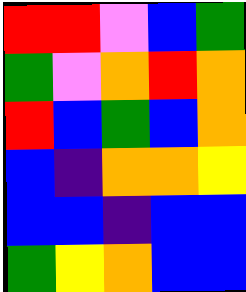[["red", "red", "violet", "blue", "green"], ["green", "violet", "orange", "red", "orange"], ["red", "blue", "green", "blue", "orange"], ["blue", "indigo", "orange", "orange", "yellow"], ["blue", "blue", "indigo", "blue", "blue"], ["green", "yellow", "orange", "blue", "blue"]]